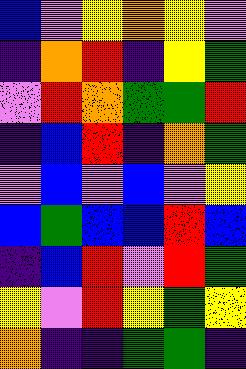[["blue", "violet", "yellow", "orange", "yellow", "violet"], ["indigo", "orange", "red", "indigo", "yellow", "green"], ["violet", "red", "orange", "green", "green", "red"], ["indigo", "blue", "red", "indigo", "orange", "green"], ["violet", "blue", "violet", "blue", "violet", "yellow"], ["blue", "green", "blue", "blue", "red", "blue"], ["indigo", "blue", "red", "violet", "red", "green"], ["yellow", "violet", "red", "yellow", "green", "yellow"], ["orange", "indigo", "indigo", "green", "green", "indigo"]]